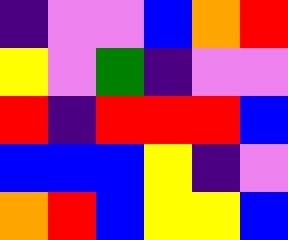[["indigo", "violet", "violet", "blue", "orange", "red"], ["yellow", "violet", "green", "indigo", "violet", "violet"], ["red", "indigo", "red", "red", "red", "blue"], ["blue", "blue", "blue", "yellow", "indigo", "violet"], ["orange", "red", "blue", "yellow", "yellow", "blue"]]